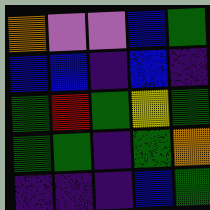[["orange", "violet", "violet", "blue", "green"], ["blue", "blue", "indigo", "blue", "indigo"], ["green", "red", "green", "yellow", "green"], ["green", "green", "indigo", "green", "orange"], ["indigo", "indigo", "indigo", "blue", "green"]]